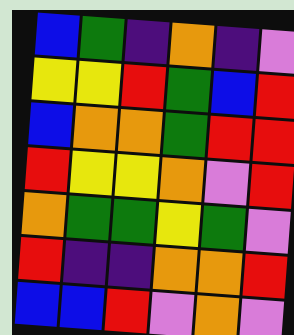[["blue", "green", "indigo", "orange", "indigo", "violet"], ["yellow", "yellow", "red", "green", "blue", "red"], ["blue", "orange", "orange", "green", "red", "red"], ["red", "yellow", "yellow", "orange", "violet", "red"], ["orange", "green", "green", "yellow", "green", "violet"], ["red", "indigo", "indigo", "orange", "orange", "red"], ["blue", "blue", "red", "violet", "orange", "violet"]]